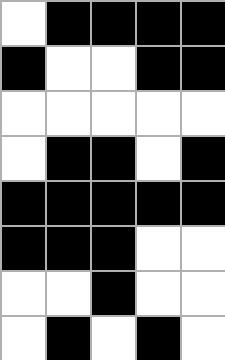[["white", "black", "black", "black", "black"], ["black", "white", "white", "black", "black"], ["white", "white", "white", "white", "white"], ["white", "black", "black", "white", "black"], ["black", "black", "black", "black", "black"], ["black", "black", "black", "white", "white"], ["white", "white", "black", "white", "white"], ["white", "black", "white", "black", "white"]]